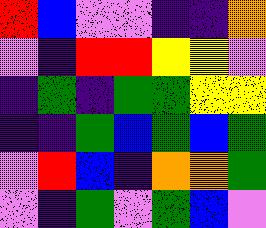[["red", "blue", "violet", "violet", "indigo", "indigo", "orange"], ["violet", "indigo", "red", "red", "yellow", "yellow", "violet"], ["indigo", "green", "indigo", "green", "green", "yellow", "yellow"], ["indigo", "indigo", "green", "blue", "green", "blue", "green"], ["violet", "red", "blue", "indigo", "orange", "orange", "green"], ["violet", "indigo", "green", "violet", "green", "blue", "violet"]]